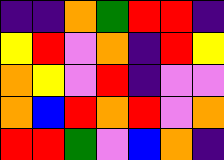[["indigo", "indigo", "orange", "green", "red", "red", "indigo"], ["yellow", "red", "violet", "orange", "indigo", "red", "yellow"], ["orange", "yellow", "violet", "red", "indigo", "violet", "violet"], ["orange", "blue", "red", "orange", "red", "violet", "orange"], ["red", "red", "green", "violet", "blue", "orange", "indigo"]]